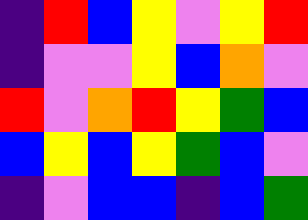[["indigo", "red", "blue", "yellow", "violet", "yellow", "red"], ["indigo", "violet", "violet", "yellow", "blue", "orange", "violet"], ["red", "violet", "orange", "red", "yellow", "green", "blue"], ["blue", "yellow", "blue", "yellow", "green", "blue", "violet"], ["indigo", "violet", "blue", "blue", "indigo", "blue", "green"]]